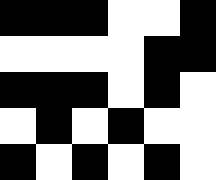[["black", "black", "black", "white", "white", "black"], ["white", "white", "white", "white", "black", "black"], ["black", "black", "black", "white", "black", "white"], ["white", "black", "white", "black", "white", "white"], ["black", "white", "black", "white", "black", "white"]]